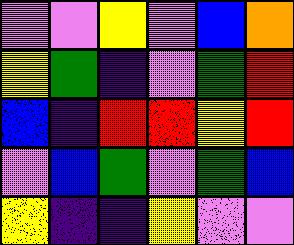[["violet", "violet", "yellow", "violet", "blue", "orange"], ["yellow", "green", "indigo", "violet", "green", "red"], ["blue", "indigo", "red", "red", "yellow", "red"], ["violet", "blue", "green", "violet", "green", "blue"], ["yellow", "indigo", "indigo", "yellow", "violet", "violet"]]